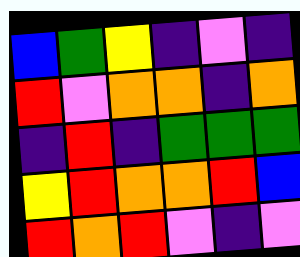[["blue", "green", "yellow", "indigo", "violet", "indigo"], ["red", "violet", "orange", "orange", "indigo", "orange"], ["indigo", "red", "indigo", "green", "green", "green"], ["yellow", "red", "orange", "orange", "red", "blue"], ["red", "orange", "red", "violet", "indigo", "violet"]]